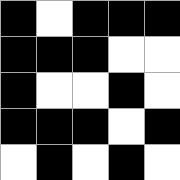[["black", "white", "black", "black", "black"], ["black", "black", "black", "white", "white"], ["black", "white", "white", "black", "white"], ["black", "black", "black", "white", "black"], ["white", "black", "white", "black", "white"]]